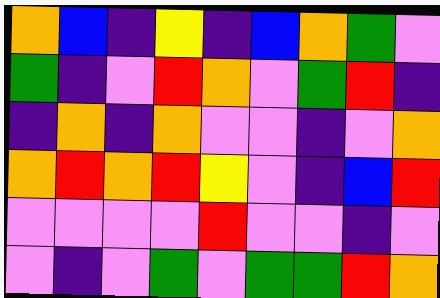[["orange", "blue", "indigo", "yellow", "indigo", "blue", "orange", "green", "violet"], ["green", "indigo", "violet", "red", "orange", "violet", "green", "red", "indigo"], ["indigo", "orange", "indigo", "orange", "violet", "violet", "indigo", "violet", "orange"], ["orange", "red", "orange", "red", "yellow", "violet", "indigo", "blue", "red"], ["violet", "violet", "violet", "violet", "red", "violet", "violet", "indigo", "violet"], ["violet", "indigo", "violet", "green", "violet", "green", "green", "red", "orange"]]